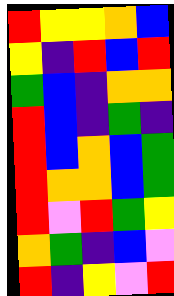[["red", "yellow", "yellow", "orange", "blue"], ["yellow", "indigo", "red", "blue", "red"], ["green", "blue", "indigo", "orange", "orange"], ["red", "blue", "indigo", "green", "indigo"], ["red", "blue", "orange", "blue", "green"], ["red", "orange", "orange", "blue", "green"], ["red", "violet", "red", "green", "yellow"], ["orange", "green", "indigo", "blue", "violet"], ["red", "indigo", "yellow", "violet", "red"]]